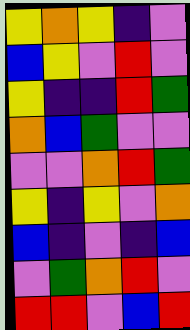[["yellow", "orange", "yellow", "indigo", "violet"], ["blue", "yellow", "violet", "red", "violet"], ["yellow", "indigo", "indigo", "red", "green"], ["orange", "blue", "green", "violet", "violet"], ["violet", "violet", "orange", "red", "green"], ["yellow", "indigo", "yellow", "violet", "orange"], ["blue", "indigo", "violet", "indigo", "blue"], ["violet", "green", "orange", "red", "violet"], ["red", "red", "violet", "blue", "red"]]